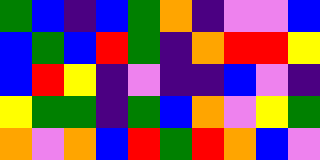[["green", "blue", "indigo", "blue", "green", "orange", "indigo", "violet", "violet", "blue"], ["blue", "green", "blue", "red", "green", "indigo", "orange", "red", "red", "yellow"], ["blue", "red", "yellow", "indigo", "violet", "indigo", "indigo", "blue", "violet", "indigo"], ["yellow", "green", "green", "indigo", "green", "blue", "orange", "violet", "yellow", "green"], ["orange", "violet", "orange", "blue", "red", "green", "red", "orange", "blue", "violet"]]